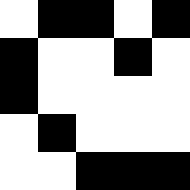[["white", "black", "black", "white", "black"], ["black", "white", "white", "black", "white"], ["black", "white", "white", "white", "white"], ["white", "black", "white", "white", "white"], ["white", "white", "black", "black", "black"]]